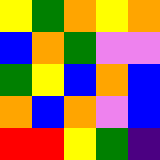[["yellow", "green", "orange", "yellow", "orange"], ["blue", "orange", "green", "violet", "violet"], ["green", "yellow", "blue", "orange", "blue"], ["orange", "blue", "orange", "violet", "blue"], ["red", "red", "yellow", "green", "indigo"]]